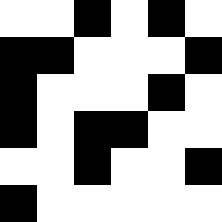[["white", "white", "black", "white", "black", "white"], ["black", "black", "white", "white", "white", "black"], ["black", "white", "white", "white", "black", "white"], ["black", "white", "black", "black", "white", "white"], ["white", "white", "black", "white", "white", "black"], ["black", "white", "white", "white", "white", "white"]]